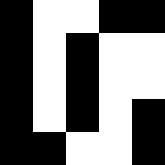[["black", "white", "white", "black", "black"], ["black", "white", "black", "white", "white"], ["black", "white", "black", "white", "white"], ["black", "white", "black", "white", "black"], ["black", "black", "white", "white", "black"]]